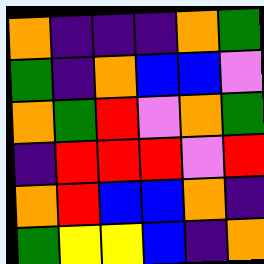[["orange", "indigo", "indigo", "indigo", "orange", "green"], ["green", "indigo", "orange", "blue", "blue", "violet"], ["orange", "green", "red", "violet", "orange", "green"], ["indigo", "red", "red", "red", "violet", "red"], ["orange", "red", "blue", "blue", "orange", "indigo"], ["green", "yellow", "yellow", "blue", "indigo", "orange"]]